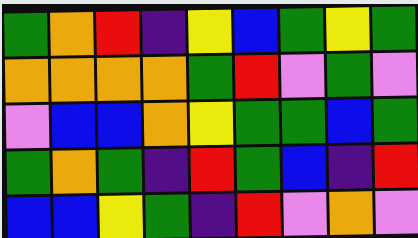[["green", "orange", "red", "indigo", "yellow", "blue", "green", "yellow", "green"], ["orange", "orange", "orange", "orange", "green", "red", "violet", "green", "violet"], ["violet", "blue", "blue", "orange", "yellow", "green", "green", "blue", "green"], ["green", "orange", "green", "indigo", "red", "green", "blue", "indigo", "red"], ["blue", "blue", "yellow", "green", "indigo", "red", "violet", "orange", "violet"]]